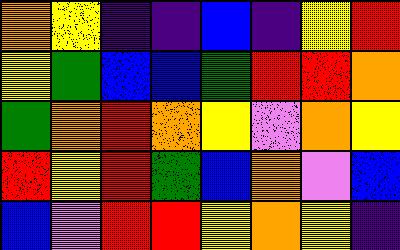[["orange", "yellow", "indigo", "indigo", "blue", "indigo", "yellow", "red"], ["yellow", "green", "blue", "blue", "green", "red", "red", "orange"], ["green", "orange", "red", "orange", "yellow", "violet", "orange", "yellow"], ["red", "yellow", "red", "green", "blue", "orange", "violet", "blue"], ["blue", "violet", "red", "red", "yellow", "orange", "yellow", "indigo"]]